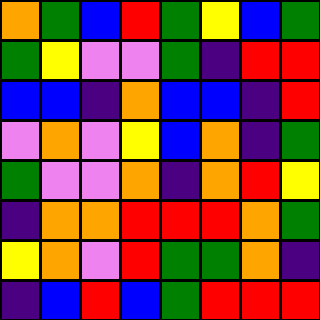[["orange", "green", "blue", "red", "green", "yellow", "blue", "green"], ["green", "yellow", "violet", "violet", "green", "indigo", "red", "red"], ["blue", "blue", "indigo", "orange", "blue", "blue", "indigo", "red"], ["violet", "orange", "violet", "yellow", "blue", "orange", "indigo", "green"], ["green", "violet", "violet", "orange", "indigo", "orange", "red", "yellow"], ["indigo", "orange", "orange", "red", "red", "red", "orange", "green"], ["yellow", "orange", "violet", "red", "green", "green", "orange", "indigo"], ["indigo", "blue", "red", "blue", "green", "red", "red", "red"]]